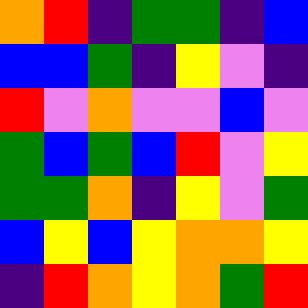[["orange", "red", "indigo", "green", "green", "indigo", "blue"], ["blue", "blue", "green", "indigo", "yellow", "violet", "indigo"], ["red", "violet", "orange", "violet", "violet", "blue", "violet"], ["green", "blue", "green", "blue", "red", "violet", "yellow"], ["green", "green", "orange", "indigo", "yellow", "violet", "green"], ["blue", "yellow", "blue", "yellow", "orange", "orange", "yellow"], ["indigo", "red", "orange", "yellow", "orange", "green", "red"]]